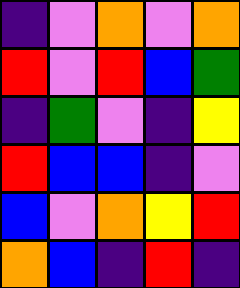[["indigo", "violet", "orange", "violet", "orange"], ["red", "violet", "red", "blue", "green"], ["indigo", "green", "violet", "indigo", "yellow"], ["red", "blue", "blue", "indigo", "violet"], ["blue", "violet", "orange", "yellow", "red"], ["orange", "blue", "indigo", "red", "indigo"]]